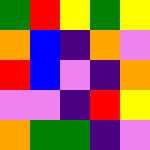[["green", "red", "yellow", "green", "yellow"], ["orange", "blue", "indigo", "orange", "violet"], ["red", "blue", "violet", "indigo", "orange"], ["violet", "violet", "indigo", "red", "yellow"], ["orange", "green", "green", "indigo", "violet"]]